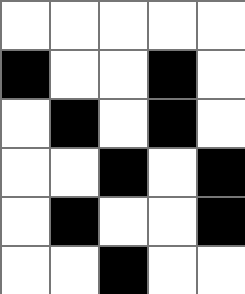[["white", "white", "white", "white", "white"], ["black", "white", "white", "black", "white"], ["white", "black", "white", "black", "white"], ["white", "white", "black", "white", "black"], ["white", "black", "white", "white", "black"], ["white", "white", "black", "white", "white"]]